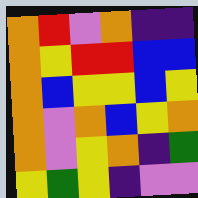[["orange", "red", "violet", "orange", "indigo", "indigo"], ["orange", "yellow", "red", "red", "blue", "blue"], ["orange", "blue", "yellow", "yellow", "blue", "yellow"], ["orange", "violet", "orange", "blue", "yellow", "orange"], ["orange", "violet", "yellow", "orange", "indigo", "green"], ["yellow", "green", "yellow", "indigo", "violet", "violet"]]